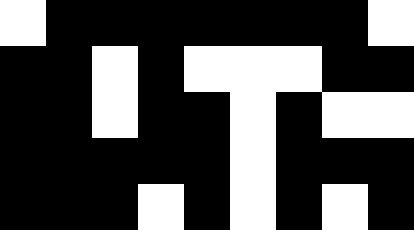[["white", "black", "black", "black", "black", "black", "black", "black", "white"], ["black", "black", "white", "black", "white", "white", "white", "black", "black"], ["black", "black", "white", "black", "black", "white", "black", "white", "white"], ["black", "black", "black", "black", "black", "white", "black", "black", "black"], ["black", "black", "black", "white", "black", "white", "black", "white", "black"]]